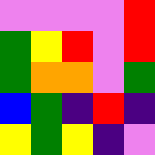[["violet", "violet", "violet", "violet", "red"], ["green", "yellow", "red", "violet", "red"], ["green", "orange", "orange", "violet", "green"], ["blue", "green", "indigo", "red", "indigo"], ["yellow", "green", "yellow", "indigo", "violet"]]